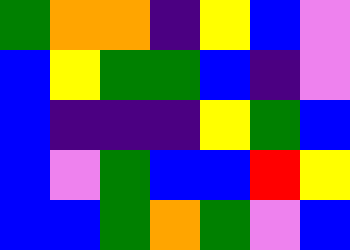[["green", "orange", "orange", "indigo", "yellow", "blue", "violet"], ["blue", "yellow", "green", "green", "blue", "indigo", "violet"], ["blue", "indigo", "indigo", "indigo", "yellow", "green", "blue"], ["blue", "violet", "green", "blue", "blue", "red", "yellow"], ["blue", "blue", "green", "orange", "green", "violet", "blue"]]